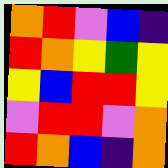[["orange", "red", "violet", "blue", "indigo"], ["red", "orange", "yellow", "green", "yellow"], ["yellow", "blue", "red", "red", "yellow"], ["violet", "red", "red", "violet", "orange"], ["red", "orange", "blue", "indigo", "orange"]]